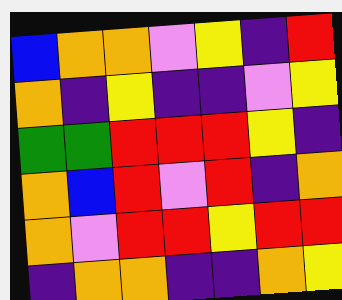[["blue", "orange", "orange", "violet", "yellow", "indigo", "red"], ["orange", "indigo", "yellow", "indigo", "indigo", "violet", "yellow"], ["green", "green", "red", "red", "red", "yellow", "indigo"], ["orange", "blue", "red", "violet", "red", "indigo", "orange"], ["orange", "violet", "red", "red", "yellow", "red", "red"], ["indigo", "orange", "orange", "indigo", "indigo", "orange", "yellow"]]